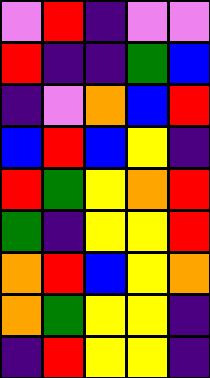[["violet", "red", "indigo", "violet", "violet"], ["red", "indigo", "indigo", "green", "blue"], ["indigo", "violet", "orange", "blue", "red"], ["blue", "red", "blue", "yellow", "indigo"], ["red", "green", "yellow", "orange", "red"], ["green", "indigo", "yellow", "yellow", "red"], ["orange", "red", "blue", "yellow", "orange"], ["orange", "green", "yellow", "yellow", "indigo"], ["indigo", "red", "yellow", "yellow", "indigo"]]